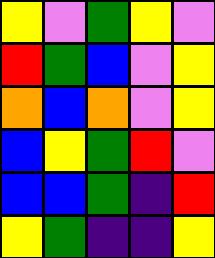[["yellow", "violet", "green", "yellow", "violet"], ["red", "green", "blue", "violet", "yellow"], ["orange", "blue", "orange", "violet", "yellow"], ["blue", "yellow", "green", "red", "violet"], ["blue", "blue", "green", "indigo", "red"], ["yellow", "green", "indigo", "indigo", "yellow"]]